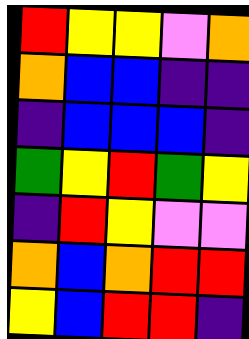[["red", "yellow", "yellow", "violet", "orange"], ["orange", "blue", "blue", "indigo", "indigo"], ["indigo", "blue", "blue", "blue", "indigo"], ["green", "yellow", "red", "green", "yellow"], ["indigo", "red", "yellow", "violet", "violet"], ["orange", "blue", "orange", "red", "red"], ["yellow", "blue", "red", "red", "indigo"]]